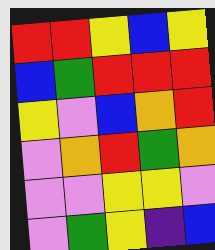[["red", "red", "yellow", "blue", "yellow"], ["blue", "green", "red", "red", "red"], ["yellow", "violet", "blue", "orange", "red"], ["violet", "orange", "red", "green", "orange"], ["violet", "violet", "yellow", "yellow", "violet"], ["violet", "green", "yellow", "indigo", "blue"]]